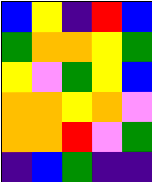[["blue", "yellow", "indigo", "red", "blue"], ["green", "orange", "orange", "yellow", "green"], ["yellow", "violet", "green", "yellow", "blue"], ["orange", "orange", "yellow", "orange", "violet"], ["orange", "orange", "red", "violet", "green"], ["indigo", "blue", "green", "indigo", "indigo"]]